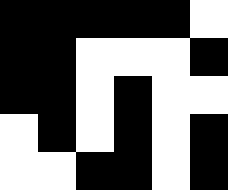[["black", "black", "black", "black", "black", "white"], ["black", "black", "white", "white", "white", "black"], ["black", "black", "white", "black", "white", "white"], ["white", "black", "white", "black", "white", "black"], ["white", "white", "black", "black", "white", "black"]]